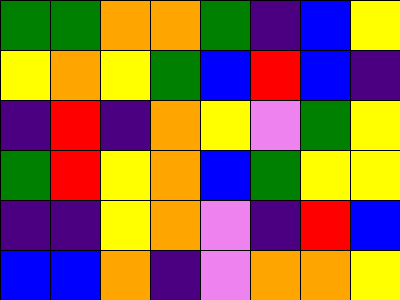[["green", "green", "orange", "orange", "green", "indigo", "blue", "yellow"], ["yellow", "orange", "yellow", "green", "blue", "red", "blue", "indigo"], ["indigo", "red", "indigo", "orange", "yellow", "violet", "green", "yellow"], ["green", "red", "yellow", "orange", "blue", "green", "yellow", "yellow"], ["indigo", "indigo", "yellow", "orange", "violet", "indigo", "red", "blue"], ["blue", "blue", "orange", "indigo", "violet", "orange", "orange", "yellow"]]